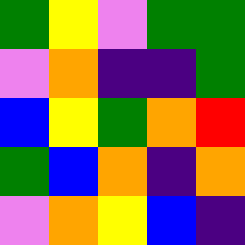[["green", "yellow", "violet", "green", "green"], ["violet", "orange", "indigo", "indigo", "green"], ["blue", "yellow", "green", "orange", "red"], ["green", "blue", "orange", "indigo", "orange"], ["violet", "orange", "yellow", "blue", "indigo"]]